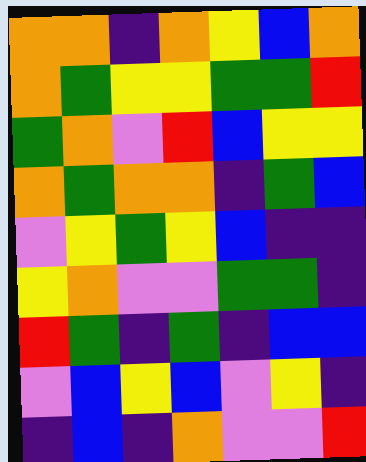[["orange", "orange", "indigo", "orange", "yellow", "blue", "orange"], ["orange", "green", "yellow", "yellow", "green", "green", "red"], ["green", "orange", "violet", "red", "blue", "yellow", "yellow"], ["orange", "green", "orange", "orange", "indigo", "green", "blue"], ["violet", "yellow", "green", "yellow", "blue", "indigo", "indigo"], ["yellow", "orange", "violet", "violet", "green", "green", "indigo"], ["red", "green", "indigo", "green", "indigo", "blue", "blue"], ["violet", "blue", "yellow", "blue", "violet", "yellow", "indigo"], ["indigo", "blue", "indigo", "orange", "violet", "violet", "red"]]